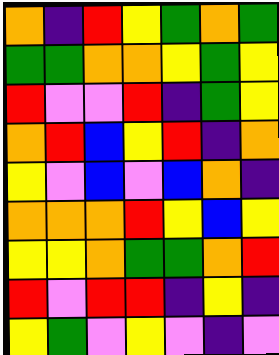[["orange", "indigo", "red", "yellow", "green", "orange", "green"], ["green", "green", "orange", "orange", "yellow", "green", "yellow"], ["red", "violet", "violet", "red", "indigo", "green", "yellow"], ["orange", "red", "blue", "yellow", "red", "indigo", "orange"], ["yellow", "violet", "blue", "violet", "blue", "orange", "indigo"], ["orange", "orange", "orange", "red", "yellow", "blue", "yellow"], ["yellow", "yellow", "orange", "green", "green", "orange", "red"], ["red", "violet", "red", "red", "indigo", "yellow", "indigo"], ["yellow", "green", "violet", "yellow", "violet", "indigo", "violet"]]